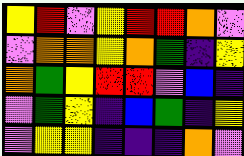[["yellow", "red", "violet", "yellow", "red", "red", "orange", "violet"], ["violet", "orange", "orange", "yellow", "orange", "green", "indigo", "yellow"], ["orange", "green", "yellow", "red", "red", "violet", "blue", "indigo"], ["violet", "green", "yellow", "indigo", "blue", "green", "indigo", "yellow"], ["violet", "yellow", "yellow", "indigo", "indigo", "indigo", "orange", "violet"]]